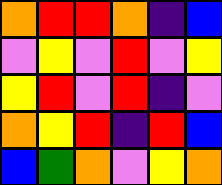[["orange", "red", "red", "orange", "indigo", "blue"], ["violet", "yellow", "violet", "red", "violet", "yellow"], ["yellow", "red", "violet", "red", "indigo", "violet"], ["orange", "yellow", "red", "indigo", "red", "blue"], ["blue", "green", "orange", "violet", "yellow", "orange"]]